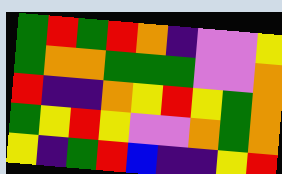[["green", "red", "green", "red", "orange", "indigo", "violet", "violet", "yellow"], ["green", "orange", "orange", "green", "green", "green", "violet", "violet", "orange"], ["red", "indigo", "indigo", "orange", "yellow", "red", "yellow", "green", "orange"], ["green", "yellow", "red", "yellow", "violet", "violet", "orange", "green", "orange"], ["yellow", "indigo", "green", "red", "blue", "indigo", "indigo", "yellow", "red"]]